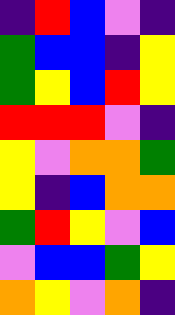[["indigo", "red", "blue", "violet", "indigo"], ["green", "blue", "blue", "indigo", "yellow"], ["green", "yellow", "blue", "red", "yellow"], ["red", "red", "red", "violet", "indigo"], ["yellow", "violet", "orange", "orange", "green"], ["yellow", "indigo", "blue", "orange", "orange"], ["green", "red", "yellow", "violet", "blue"], ["violet", "blue", "blue", "green", "yellow"], ["orange", "yellow", "violet", "orange", "indigo"]]